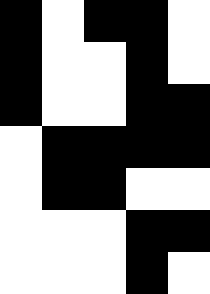[["black", "white", "black", "black", "white"], ["black", "white", "white", "black", "white"], ["black", "white", "white", "black", "black"], ["white", "black", "black", "black", "black"], ["white", "black", "black", "white", "white"], ["white", "white", "white", "black", "black"], ["white", "white", "white", "black", "white"]]